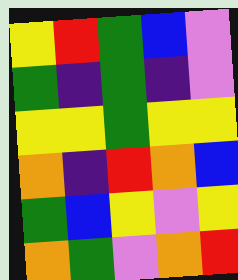[["yellow", "red", "green", "blue", "violet"], ["green", "indigo", "green", "indigo", "violet"], ["yellow", "yellow", "green", "yellow", "yellow"], ["orange", "indigo", "red", "orange", "blue"], ["green", "blue", "yellow", "violet", "yellow"], ["orange", "green", "violet", "orange", "red"]]